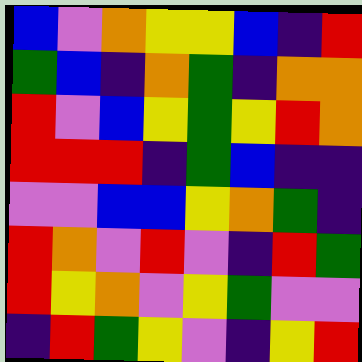[["blue", "violet", "orange", "yellow", "yellow", "blue", "indigo", "red"], ["green", "blue", "indigo", "orange", "green", "indigo", "orange", "orange"], ["red", "violet", "blue", "yellow", "green", "yellow", "red", "orange"], ["red", "red", "red", "indigo", "green", "blue", "indigo", "indigo"], ["violet", "violet", "blue", "blue", "yellow", "orange", "green", "indigo"], ["red", "orange", "violet", "red", "violet", "indigo", "red", "green"], ["red", "yellow", "orange", "violet", "yellow", "green", "violet", "violet"], ["indigo", "red", "green", "yellow", "violet", "indigo", "yellow", "red"]]